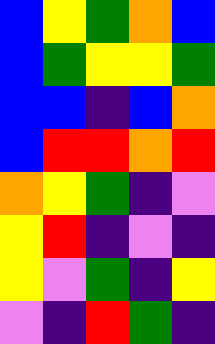[["blue", "yellow", "green", "orange", "blue"], ["blue", "green", "yellow", "yellow", "green"], ["blue", "blue", "indigo", "blue", "orange"], ["blue", "red", "red", "orange", "red"], ["orange", "yellow", "green", "indigo", "violet"], ["yellow", "red", "indigo", "violet", "indigo"], ["yellow", "violet", "green", "indigo", "yellow"], ["violet", "indigo", "red", "green", "indigo"]]